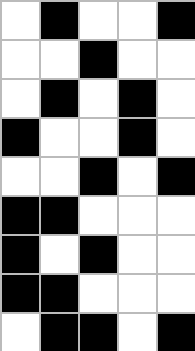[["white", "black", "white", "white", "black"], ["white", "white", "black", "white", "white"], ["white", "black", "white", "black", "white"], ["black", "white", "white", "black", "white"], ["white", "white", "black", "white", "black"], ["black", "black", "white", "white", "white"], ["black", "white", "black", "white", "white"], ["black", "black", "white", "white", "white"], ["white", "black", "black", "white", "black"]]